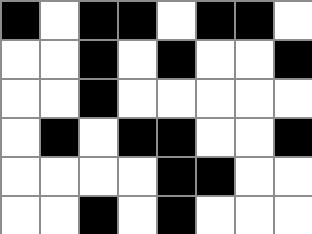[["black", "white", "black", "black", "white", "black", "black", "white"], ["white", "white", "black", "white", "black", "white", "white", "black"], ["white", "white", "black", "white", "white", "white", "white", "white"], ["white", "black", "white", "black", "black", "white", "white", "black"], ["white", "white", "white", "white", "black", "black", "white", "white"], ["white", "white", "black", "white", "black", "white", "white", "white"]]